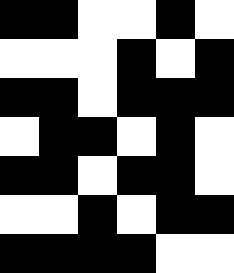[["black", "black", "white", "white", "black", "white"], ["white", "white", "white", "black", "white", "black"], ["black", "black", "white", "black", "black", "black"], ["white", "black", "black", "white", "black", "white"], ["black", "black", "white", "black", "black", "white"], ["white", "white", "black", "white", "black", "black"], ["black", "black", "black", "black", "white", "white"]]